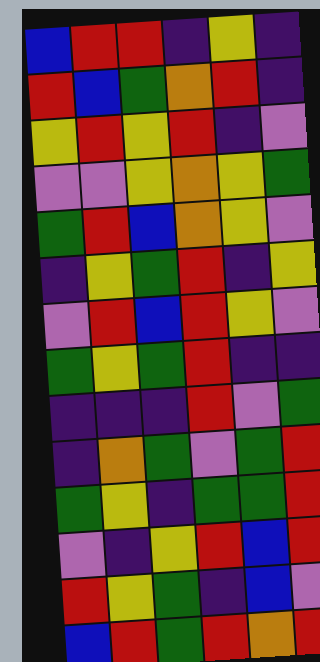[["blue", "red", "red", "indigo", "yellow", "indigo"], ["red", "blue", "green", "orange", "red", "indigo"], ["yellow", "red", "yellow", "red", "indigo", "violet"], ["violet", "violet", "yellow", "orange", "yellow", "green"], ["green", "red", "blue", "orange", "yellow", "violet"], ["indigo", "yellow", "green", "red", "indigo", "yellow"], ["violet", "red", "blue", "red", "yellow", "violet"], ["green", "yellow", "green", "red", "indigo", "indigo"], ["indigo", "indigo", "indigo", "red", "violet", "green"], ["indigo", "orange", "green", "violet", "green", "red"], ["green", "yellow", "indigo", "green", "green", "red"], ["violet", "indigo", "yellow", "red", "blue", "red"], ["red", "yellow", "green", "indigo", "blue", "violet"], ["blue", "red", "green", "red", "orange", "red"]]